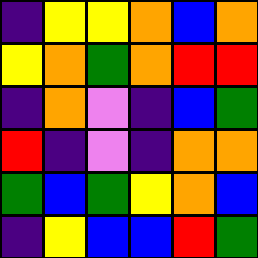[["indigo", "yellow", "yellow", "orange", "blue", "orange"], ["yellow", "orange", "green", "orange", "red", "red"], ["indigo", "orange", "violet", "indigo", "blue", "green"], ["red", "indigo", "violet", "indigo", "orange", "orange"], ["green", "blue", "green", "yellow", "orange", "blue"], ["indigo", "yellow", "blue", "blue", "red", "green"]]